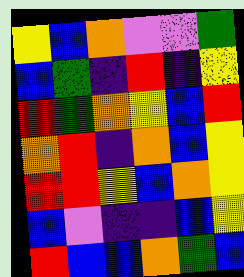[["yellow", "blue", "orange", "violet", "violet", "green"], ["blue", "green", "indigo", "red", "indigo", "yellow"], ["red", "green", "orange", "yellow", "blue", "red"], ["orange", "red", "indigo", "orange", "blue", "yellow"], ["red", "red", "yellow", "blue", "orange", "yellow"], ["blue", "violet", "indigo", "indigo", "blue", "yellow"], ["red", "blue", "blue", "orange", "green", "blue"]]